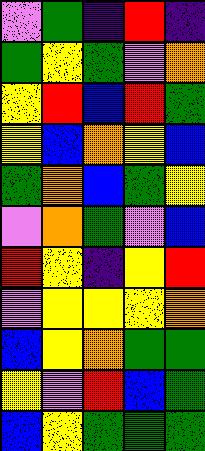[["violet", "green", "indigo", "red", "indigo"], ["green", "yellow", "green", "violet", "orange"], ["yellow", "red", "blue", "red", "green"], ["yellow", "blue", "orange", "yellow", "blue"], ["green", "orange", "blue", "green", "yellow"], ["violet", "orange", "green", "violet", "blue"], ["red", "yellow", "indigo", "yellow", "red"], ["violet", "yellow", "yellow", "yellow", "orange"], ["blue", "yellow", "orange", "green", "green"], ["yellow", "violet", "red", "blue", "green"], ["blue", "yellow", "green", "green", "green"]]